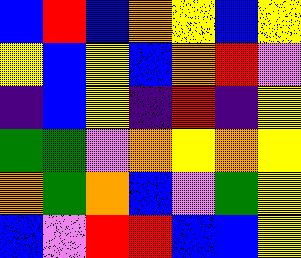[["blue", "red", "blue", "orange", "yellow", "blue", "yellow"], ["yellow", "blue", "yellow", "blue", "orange", "red", "violet"], ["indigo", "blue", "yellow", "indigo", "red", "indigo", "yellow"], ["green", "green", "violet", "orange", "yellow", "orange", "yellow"], ["orange", "green", "orange", "blue", "violet", "green", "yellow"], ["blue", "violet", "red", "red", "blue", "blue", "yellow"]]